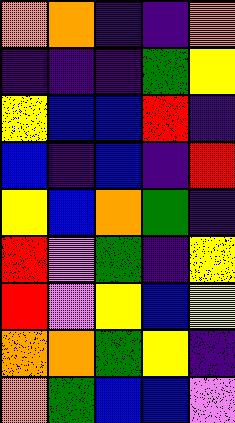[["orange", "orange", "indigo", "indigo", "orange"], ["indigo", "indigo", "indigo", "green", "yellow"], ["yellow", "blue", "blue", "red", "indigo"], ["blue", "indigo", "blue", "indigo", "red"], ["yellow", "blue", "orange", "green", "indigo"], ["red", "violet", "green", "indigo", "yellow"], ["red", "violet", "yellow", "blue", "yellow"], ["orange", "orange", "green", "yellow", "indigo"], ["orange", "green", "blue", "blue", "violet"]]